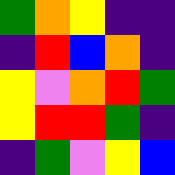[["green", "orange", "yellow", "indigo", "indigo"], ["indigo", "red", "blue", "orange", "indigo"], ["yellow", "violet", "orange", "red", "green"], ["yellow", "red", "red", "green", "indigo"], ["indigo", "green", "violet", "yellow", "blue"]]